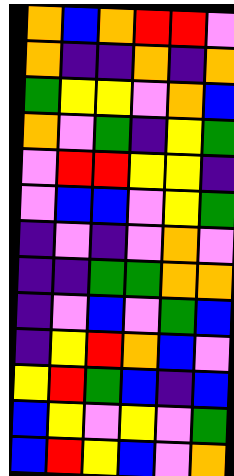[["orange", "blue", "orange", "red", "red", "violet"], ["orange", "indigo", "indigo", "orange", "indigo", "orange"], ["green", "yellow", "yellow", "violet", "orange", "blue"], ["orange", "violet", "green", "indigo", "yellow", "green"], ["violet", "red", "red", "yellow", "yellow", "indigo"], ["violet", "blue", "blue", "violet", "yellow", "green"], ["indigo", "violet", "indigo", "violet", "orange", "violet"], ["indigo", "indigo", "green", "green", "orange", "orange"], ["indigo", "violet", "blue", "violet", "green", "blue"], ["indigo", "yellow", "red", "orange", "blue", "violet"], ["yellow", "red", "green", "blue", "indigo", "blue"], ["blue", "yellow", "violet", "yellow", "violet", "green"], ["blue", "red", "yellow", "blue", "violet", "orange"]]